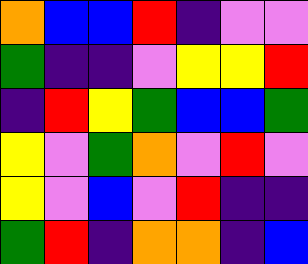[["orange", "blue", "blue", "red", "indigo", "violet", "violet"], ["green", "indigo", "indigo", "violet", "yellow", "yellow", "red"], ["indigo", "red", "yellow", "green", "blue", "blue", "green"], ["yellow", "violet", "green", "orange", "violet", "red", "violet"], ["yellow", "violet", "blue", "violet", "red", "indigo", "indigo"], ["green", "red", "indigo", "orange", "orange", "indigo", "blue"]]